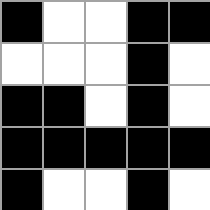[["black", "white", "white", "black", "black"], ["white", "white", "white", "black", "white"], ["black", "black", "white", "black", "white"], ["black", "black", "black", "black", "black"], ["black", "white", "white", "black", "white"]]